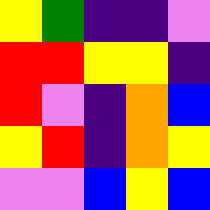[["yellow", "green", "indigo", "indigo", "violet"], ["red", "red", "yellow", "yellow", "indigo"], ["red", "violet", "indigo", "orange", "blue"], ["yellow", "red", "indigo", "orange", "yellow"], ["violet", "violet", "blue", "yellow", "blue"]]